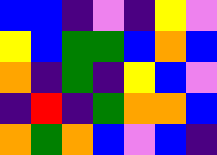[["blue", "blue", "indigo", "violet", "indigo", "yellow", "violet"], ["yellow", "blue", "green", "green", "blue", "orange", "blue"], ["orange", "indigo", "green", "indigo", "yellow", "blue", "violet"], ["indigo", "red", "indigo", "green", "orange", "orange", "blue"], ["orange", "green", "orange", "blue", "violet", "blue", "indigo"]]